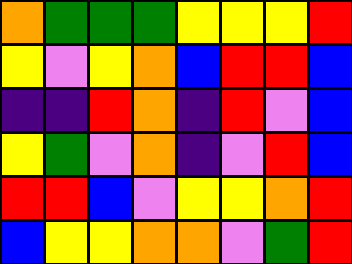[["orange", "green", "green", "green", "yellow", "yellow", "yellow", "red"], ["yellow", "violet", "yellow", "orange", "blue", "red", "red", "blue"], ["indigo", "indigo", "red", "orange", "indigo", "red", "violet", "blue"], ["yellow", "green", "violet", "orange", "indigo", "violet", "red", "blue"], ["red", "red", "blue", "violet", "yellow", "yellow", "orange", "red"], ["blue", "yellow", "yellow", "orange", "orange", "violet", "green", "red"]]